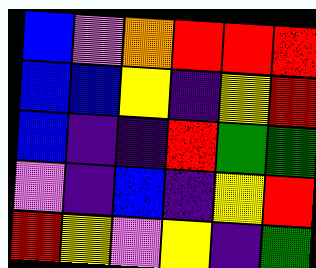[["blue", "violet", "orange", "red", "red", "red"], ["blue", "blue", "yellow", "indigo", "yellow", "red"], ["blue", "indigo", "indigo", "red", "green", "green"], ["violet", "indigo", "blue", "indigo", "yellow", "red"], ["red", "yellow", "violet", "yellow", "indigo", "green"]]